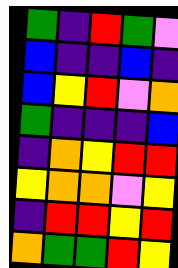[["green", "indigo", "red", "green", "violet"], ["blue", "indigo", "indigo", "blue", "indigo"], ["blue", "yellow", "red", "violet", "orange"], ["green", "indigo", "indigo", "indigo", "blue"], ["indigo", "orange", "yellow", "red", "red"], ["yellow", "orange", "orange", "violet", "yellow"], ["indigo", "red", "red", "yellow", "red"], ["orange", "green", "green", "red", "yellow"]]